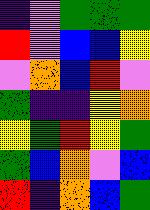[["indigo", "violet", "green", "green", "green"], ["red", "violet", "blue", "blue", "yellow"], ["violet", "orange", "blue", "red", "violet"], ["green", "indigo", "indigo", "yellow", "orange"], ["yellow", "green", "red", "yellow", "green"], ["green", "blue", "orange", "violet", "blue"], ["red", "indigo", "orange", "blue", "green"]]